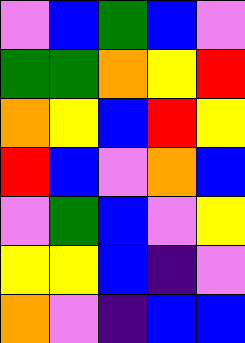[["violet", "blue", "green", "blue", "violet"], ["green", "green", "orange", "yellow", "red"], ["orange", "yellow", "blue", "red", "yellow"], ["red", "blue", "violet", "orange", "blue"], ["violet", "green", "blue", "violet", "yellow"], ["yellow", "yellow", "blue", "indigo", "violet"], ["orange", "violet", "indigo", "blue", "blue"]]